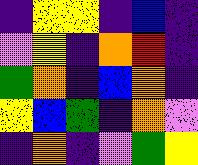[["indigo", "yellow", "yellow", "indigo", "blue", "indigo"], ["violet", "yellow", "indigo", "orange", "red", "indigo"], ["green", "orange", "indigo", "blue", "orange", "indigo"], ["yellow", "blue", "green", "indigo", "orange", "violet"], ["indigo", "orange", "indigo", "violet", "green", "yellow"]]